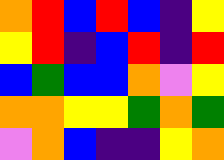[["orange", "red", "blue", "red", "blue", "indigo", "yellow"], ["yellow", "red", "indigo", "blue", "red", "indigo", "red"], ["blue", "green", "blue", "blue", "orange", "violet", "yellow"], ["orange", "orange", "yellow", "yellow", "green", "orange", "green"], ["violet", "orange", "blue", "indigo", "indigo", "yellow", "orange"]]